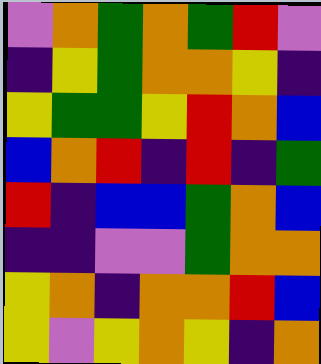[["violet", "orange", "green", "orange", "green", "red", "violet"], ["indigo", "yellow", "green", "orange", "orange", "yellow", "indigo"], ["yellow", "green", "green", "yellow", "red", "orange", "blue"], ["blue", "orange", "red", "indigo", "red", "indigo", "green"], ["red", "indigo", "blue", "blue", "green", "orange", "blue"], ["indigo", "indigo", "violet", "violet", "green", "orange", "orange"], ["yellow", "orange", "indigo", "orange", "orange", "red", "blue"], ["yellow", "violet", "yellow", "orange", "yellow", "indigo", "orange"]]